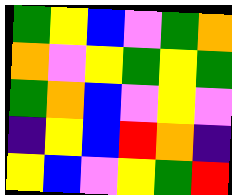[["green", "yellow", "blue", "violet", "green", "orange"], ["orange", "violet", "yellow", "green", "yellow", "green"], ["green", "orange", "blue", "violet", "yellow", "violet"], ["indigo", "yellow", "blue", "red", "orange", "indigo"], ["yellow", "blue", "violet", "yellow", "green", "red"]]